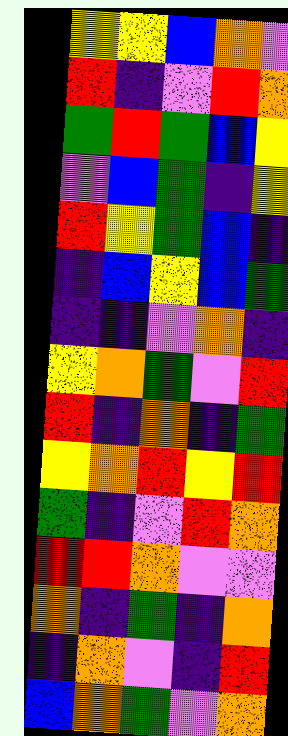[["yellow", "yellow", "blue", "orange", "violet"], ["red", "indigo", "violet", "red", "orange"], ["green", "red", "green", "blue", "yellow"], ["violet", "blue", "green", "indigo", "yellow"], ["red", "yellow", "green", "blue", "indigo"], ["indigo", "blue", "yellow", "blue", "green"], ["indigo", "indigo", "violet", "orange", "indigo"], ["yellow", "orange", "green", "violet", "red"], ["red", "indigo", "orange", "indigo", "green"], ["yellow", "orange", "red", "yellow", "red"], ["green", "indigo", "violet", "red", "orange"], ["red", "red", "orange", "violet", "violet"], ["orange", "indigo", "green", "indigo", "orange"], ["indigo", "orange", "violet", "indigo", "red"], ["blue", "orange", "green", "violet", "orange"]]